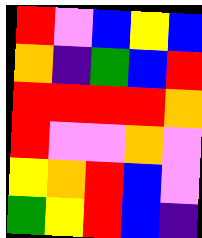[["red", "violet", "blue", "yellow", "blue"], ["orange", "indigo", "green", "blue", "red"], ["red", "red", "red", "red", "orange"], ["red", "violet", "violet", "orange", "violet"], ["yellow", "orange", "red", "blue", "violet"], ["green", "yellow", "red", "blue", "indigo"]]